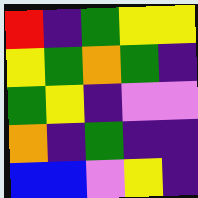[["red", "indigo", "green", "yellow", "yellow"], ["yellow", "green", "orange", "green", "indigo"], ["green", "yellow", "indigo", "violet", "violet"], ["orange", "indigo", "green", "indigo", "indigo"], ["blue", "blue", "violet", "yellow", "indigo"]]